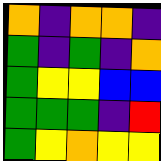[["orange", "indigo", "orange", "orange", "indigo"], ["green", "indigo", "green", "indigo", "orange"], ["green", "yellow", "yellow", "blue", "blue"], ["green", "green", "green", "indigo", "red"], ["green", "yellow", "orange", "yellow", "yellow"]]